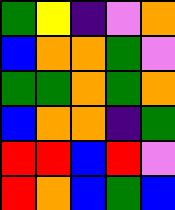[["green", "yellow", "indigo", "violet", "orange"], ["blue", "orange", "orange", "green", "violet"], ["green", "green", "orange", "green", "orange"], ["blue", "orange", "orange", "indigo", "green"], ["red", "red", "blue", "red", "violet"], ["red", "orange", "blue", "green", "blue"]]